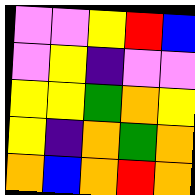[["violet", "violet", "yellow", "red", "blue"], ["violet", "yellow", "indigo", "violet", "violet"], ["yellow", "yellow", "green", "orange", "yellow"], ["yellow", "indigo", "orange", "green", "orange"], ["orange", "blue", "orange", "red", "orange"]]